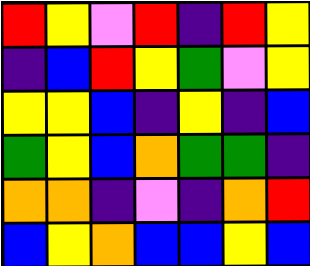[["red", "yellow", "violet", "red", "indigo", "red", "yellow"], ["indigo", "blue", "red", "yellow", "green", "violet", "yellow"], ["yellow", "yellow", "blue", "indigo", "yellow", "indigo", "blue"], ["green", "yellow", "blue", "orange", "green", "green", "indigo"], ["orange", "orange", "indigo", "violet", "indigo", "orange", "red"], ["blue", "yellow", "orange", "blue", "blue", "yellow", "blue"]]